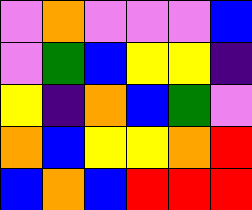[["violet", "orange", "violet", "violet", "violet", "blue"], ["violet", "green", "blue", "yellow", "yellow", "indigo"], ["yellow", "indigo", "orange", "blue", "green", "violet"], ["orange", "blue", "yellow", "yellow", "orange", "red"], ["blue", "orange", "blue", "red", "red", "red"]]